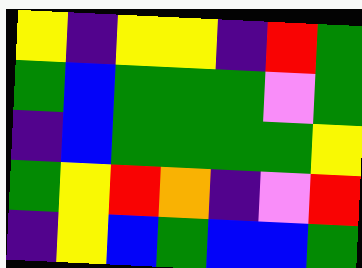[["yellow", "indigo", "yellow", "yellow", "indigo", "red", "green"], ["green", "blue", "green", "green", "green", "violet", "green"], ["indigo", "blue", "green", "green", "green", "green", "yellow"], ["green", "yellow", "red", "orange", "indigo", "violet", "red"], ["indigo", "yellow", "blue", "green", "blue", "blue", "green"]]